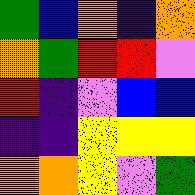[["green", "blue", "orange", "indigo", "orange"], ["orange", "green", "red", "red", "violet"], ["red", "indigo", "violet", "blue", "blue"], ["indigo", "indigo", "yellow", "yellow", "yellow"], ["orange", "orange", "yellow", "violet", "green"]]